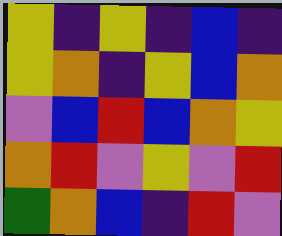[["yellow", "indigo", "yellow", "indigo", "blue", "indigo"], ["yellow", "orange", "indigo", "yellow", "blue", "orange"], ["violet", "blue", "red", "blue", "orange", "yellow"], ["orange", "red", "violet", "yellow", "violet", "red"], ["green", "orange", "blue", "indigo", "red", "violet"]]